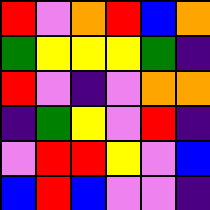[["red", "violet", "orange", "red", "blue", "orange"], ["green", "yellow", "yellow", "yellow", "green", "indigo"], ["red", "violet", "indigo", "violet", "orange", "orange"], ["indigo", "green", "yellow", "violet", "red", "indigo"], ["violet", "red", "red", "yellow", "violet", "blue"], ["blue", "red", "blue", "violet", "violet", "indigo"]]